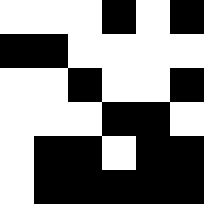[["white", "white", "white", "black", "white", "black"], ["black", "black", "white", "white", "white", "white"], ["white", "white", "black", "white", "white", "black"], ["white", "white", "white", "black", "black", "white"], ["white", "black", "black", "white", "black", "black"], ["white", "black", "black", "black", "black", "black"]]